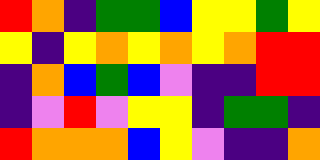[["red", "orange", "indigo", "green", "green", "blue", "yellow", "yellow", "green", "yellow"], ["yellow", "indigo", "yellow", "orange", "yellow", "orange", "yellow", "orange", "red", "red"], ["indigo", "orange", "blue", "green", "blue", "violet", "indigo", "indigo", "red", "red"], ["indigo", "violet", "red", "violet", "yellow", "yellow", "indigo", "green", "green", "indigo"], ["red", "orange", "orange", "orange", "blue", "yellow", "violet", "indigo", "indigo", "orange"]]